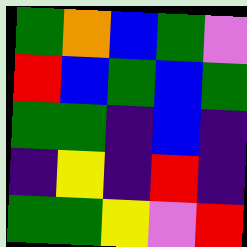[["green", "orange", "blue", "green", "violet"], ["red", "blue", "green", "blue", "green"], ["green", "green", "indigo", "blue", "indigo"], ["indigo", "yellow", "indigo", "red", "indigo"], ["green", "green", "yellow", "violet", "red"]]